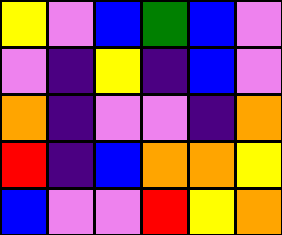[["yellow", "violet", "blue", "green", "blue", "violet"], ["violet", "indigo", "yellow", "indigo", "blue", "violet"], ["orange", "indigo", "violet", "violet", "indigo", "orange"], ["red", "indigo", "blue", "orange", "orange", "yellow"], ["blue", "violet", "violet", "red", "yellow", "orange"]]